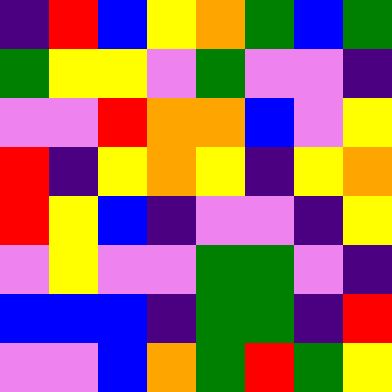[["indigo", "red", "blue", "yellow", "orange", "green", "blue", "green"], ["green", "yellow", "yellow", "violet", "green", "violet", "violet", "indigo"], ["violet", "violet", "red", "orange", "orange", "blue", "violet", "yellow"], ["red", "indigo", "yellow", "orange", "yellow", "indigo", "yellow", "orange"], ["red", "yellow", "blue", "indigo", "violet", "violet", "indigo", "yellow"], ["violet", "yellow", "violet", "violet", "green", "green", "violet", "indigo"], ["blue", "blue", "blue", "indigo", "green", "green", "indigo", "red"], ["violet", "violet", "blue", "orange", "green", "red", "green", "yellow"]]